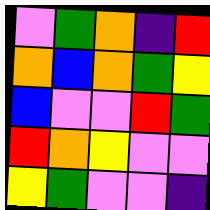[["violet", "green", "orange", "indigo", "red"], ["orange", "blue", "orange", "green", "yellow"], ["blue", "violet", "violet", "red", "green"], ["red", "orange", "yellow", "violet", "violet"], ["yellow", "green", "violet", "violet", "indigo"]]